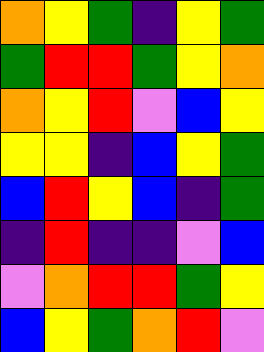[["orange", "yellow", "green", "indigo", "yellow", "green"], ["green", "red", "red", "green", "yellow", "orange"], ["orange", "yellow", "red", "violet", "blue", "yellow"], ["yellow", "yellow", "indigo", "blue", "yellow", "green"], ["blue", "red", "yellow", "blue", "indigo", "green"], ["indigo", "red", "indigo", "indigo", "violet", "blue"], ["violet", "orange", "red", "red", "green", "yellow"], ["blue", "yellow", "green", "orange", "red", "violet"]]